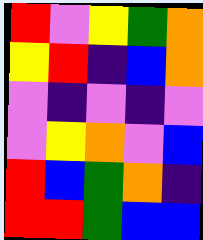[["red", "violet", "yellow", "green", "orange"], ["yellow", "red", "indigo", "blue", "orange"], ["violet", "indigo", "violet", "indigo", "violet"], ["violet", "yellow", "orange", "violet", "blue"], ["red", "blue", "green", "orange", "indigo"], ["red", "red", "green", "blue", "blue"]]